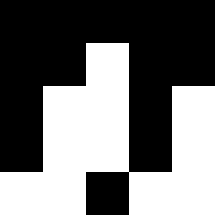[["black", "black", "black", "black", "black"], ["black", "black", "white", "black", "black"], ["black", "white", "white", "black", "white"], ["black", "white", "white", "black", "white"], ["white", "white", "black", "white", "white"]]